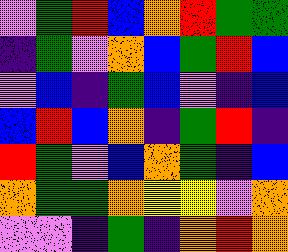[["violet", "green", "red", "blue", "orange", "red", "green", "green"], ["indigo", "green", "violet", "orange", "blue", "green", "red", "blue"], ["violet", "blue", "indigo", "green", "blue", "violet", "indigo", "blue"], ["blue", "red", "blue", "orange", "indigo", "green", "red", "indigo"], ["red", "green", "violet", "blue", "orange", "green", "indigo", "blue"], ["orange", "green", "green", "orange", "yellow", "yellow", "violet", "orange"], ["violet", "violet", "indigo", "green", "indigo", "orange", "red", "orange"]]